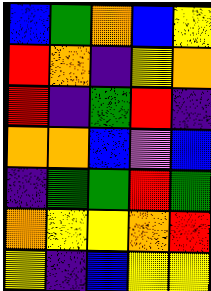[["blue", "green", "orange", "blue", "yellow"], ["red", "orange", "indigo", "yellow", "orange"], ["red", "indigo", "green", "red", "indigo"], ["orange", "orange", "blue", "violet", "blue"], ["indigo", "green", "green", "red", "green"], ["orange", "yellow", "yellow", "orange", "red"], ["yellow", "indigo", "blue", "yellow", "yellow"]]